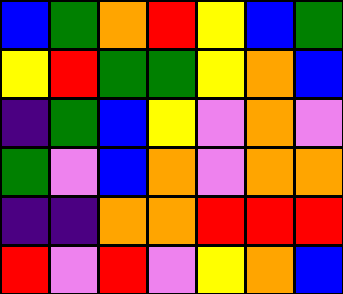[["blue", "green", "orange", "red", "yellow", "blue", "green"], ["yellow", "red", "green", "green", "yellow", "orange", "blue"], ["indigo", "green", "blue", "yellow", "violet", "orange", "violet"], ["green", "violet", "blue", "orange", "violet", "orange", "orange"], ["indigo", "indigo", "orange", "orange", "red", "red", "red"], ["red", "violet", "red", "violet", "yellow", "orange", "blue"]]